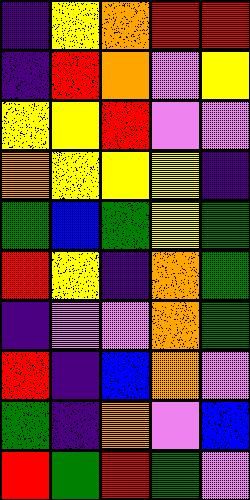[["indigo", "yellow", "orange", "red", "red"], ["indigo", "red", "orange", "violet", "yellow"], ["yellow", "yellow", "red", "violet", "violet"], ["orange", "yellow", "yellow", "yellow", "indigo"], ["green", "blue", "green", "yellow", "green"], ["red", "yellow", "indigo", "orange", "green"], ["indigo", "violet", "violet", "orange", "green"], ["red", "indigo", "blue", "orange", "violet"], ["green", "indigo", "orange", "violet", "blue"], ["red", "green", "red", "green", "violet"]]